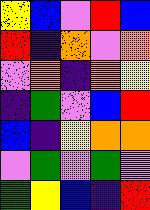[["yellow", "blue", "violet", "red", "blue"], ["red", "indigo", "orange", "violet", "orange"], ["violet", "orange", "indigo", "orange", "yellow"], ["indigo", "green", "violet", "blue", "red"], ["blue", "indigo", "yellow", "orange", "orange"], ["violet", "green", "violet", "green", "violet"], ["green", "yellow", "blue", "indigo", "red"]]